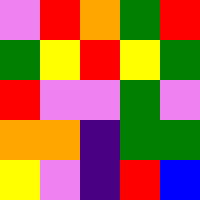[["violet", "red", "orange", "green", "red"], ["green", "yellow", "red", "yellow", "green"], ["red", "violet", "violet", "green", "violet"], ["orange", "orange", "indigo", "green", "green"], ["yellow", "violet", "indigo", "red", "blue"]]